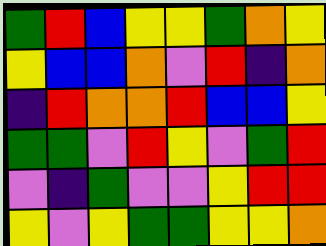[["green", "red", "blue", "yellow", "yellow", "green", "orange", "yellow"], ["yellow", "blue", "blue", "orange", "violet", "red", "indigo", "orange"], ["indigo", "red", "orange", "orange", "red", "blue", "blue", "yellow"], ["green", "green", "violet", "red", "yellow", "violet", "green", "red"], ["violet", "indigo", "green", "violet", "violet", "yellow", "red", "red"], ["yellow", "violet", "yellow", "green", "green", "yellow", "yellow", "orange"]]